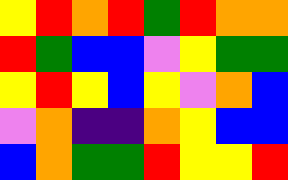[["yellow", "red", "orange", "red", "green", "red", "orange", "orange"], ["red", "green", "blue", "blue", "violet", "yellow", "green", "green"], ["yellow", "red", "yellow", "blue", "yellow", "violet", "orange", "blue"], ["violet", "orange", "indigo", "indigo", "orange", "yellow", "blue", "blue"], ["blue", "orange", "green", "green", "red", "yellow", "yellow", "red"]]